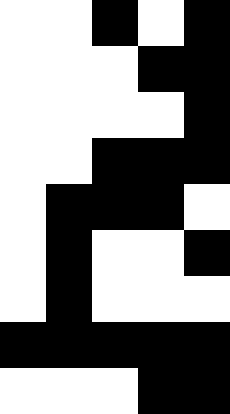[["white", "white", "black", "white", "black"], ["white", "white", "white", "black", "black"], ["white", "white", "white", "white", "black"], ["white", "white", "black", "black", "black"], ["white", "black", "black", "black", "white"], ["white", "black", "white", "white", "black"], ["white", "black", "white", "white", "white"], ["black", "black", "black", "black", "black"], ["white", "white", "white", "black", "black"]]